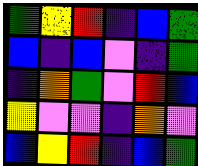[["green", "yellow", "red", "indigo", "blue", "green"], ["blue", "indigo", "blue", "violet", "indigo", "green"], ["indigo", "orange", "green", "violet", "red", "blue"], ["yellow", "violet", "violet", "indigo", "orange", "violet"], ["blue", "yellow", "red", "indigo", "blue", "green"]]